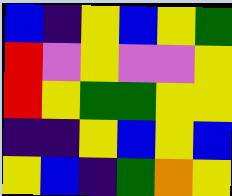[["blue", "indigo", "yellow", "blue", "yellow", "green"], ["red", "violet", "yellow", "violet", "violet", "yellow"], ["red", "yellow", "green", "green", "yellow", "yellow"], ["indigo", "indigo", "yellow", "blue", "yellow", "blue"], ["yellow", "blue", "indigo", "green", "orange", "yellow"]]